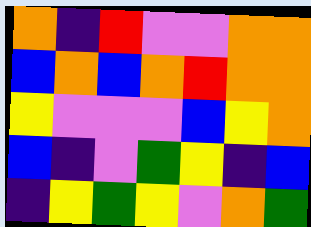[["orange", "indigo", "red", "violet", "violet", "orange", "orange"], ["blue", "orange", "blue", "orange", "red", "orange", "orange"], ["yellow", "violet", "violet", "violet", "blue", "yellow", "orange"], ["blue", "indigo", "violet", "green", "yellow", "indigo", "blue"], ["indigo", "yellow", "green", "yellow", "violet", "orange", "green"]]